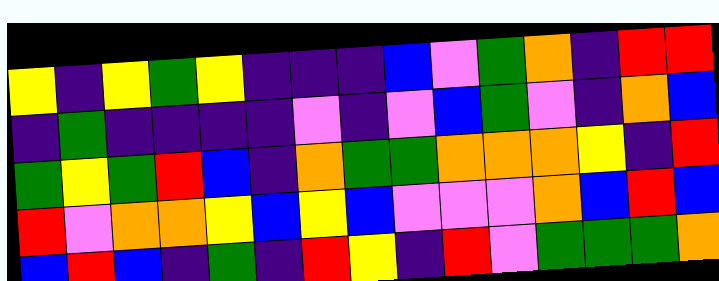[["yellow", "indigo", "yellow", "green", "yellow", "indigo", "indigo", "indigo", "blue", "violet", "green", "orange", "indigo", "red", "red"], ["indigo", "green", "indigo", "indigo", "indigo", "indigo", "violet", "indigo", "violet", "blue", "green", "violet", "indigo", "orange", "blue"], ["green", "yellow", "green", "red", "blue", "indigo", "orange", "green", "green", "orange", "orange", "orange", "yellow", "indigo", "red"], ["red", "violet", "orange", "orange", "yellow", "blue", "yellow", "blue", "violet", "violet", "violet", "orange", "blue", "red", "blue"], ["blue", "red", "blue", "indigo", "green", "indigo", "red", "yellow", "indigo", "red", "violet", "green", "green", "green", "orange"]]